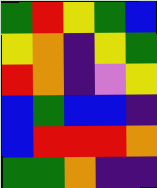[["green", "red", "yellow", "green", "blue"], ["yellow", "orange", "indigo", "yellow", "green"], ["red", "orange", "indigo", "violet", "yellow"], ["blue", "green", "blue", "blue", "indigo"], ["blue", "red", "red", "red", "orange"], ["green", "green", "orange", "indigo", "indigo"]]